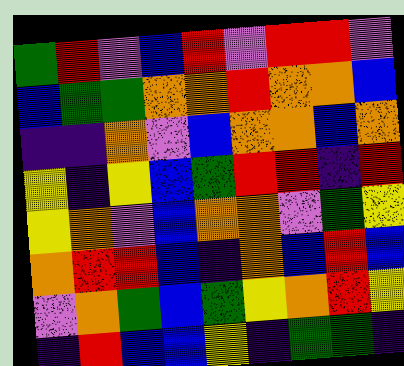[["green", "red", "violet", "blue", "red", "violet", "red", "red", "violet"], ["blue", "green", "green", "orange", "orange", "red", "orange", "orange", "blue"], ["indigo", "indigo", "orange", "violet", "blue", "orange", "orange", "blue", "orange"], ["yellow", "indigo", "yellow", "blue", "green", "red", "red", "indigo", "red"], ["yellow", "orange", "violet", "blue", "orange", "orange", "violet", "green", "yellow"], ["orange", "red", "red", "blue", "indigo", "orange", "blue", "red", "blue"], ["violet", "orange", "green", "blue", "green", "yellow", "orange", "red", "yellow"], ["indigo", "red", "blue", "blue", "yellow", "indigo", "green", "green", "indigo"]]